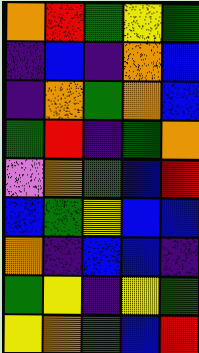[["orange", "red", "green", "yellow", "green"], ["indigo", "blue", "indigo", "orange", "blue"], ["indigo", "orange", "green", "orange", "blue"], ["green", "red", "indigo", "green", "orange"], ["violet", "orange", "green", "blue", "red"], ["blue", "green", "yellow", "blue", "blue"], ["orange", "indigo", "blue", "blue", "indigo"], ["green", "yellow", "indigo", "yellow", "green"], ["yellow", "orange", "green", "blue", "red"]]